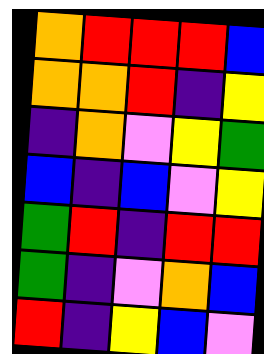[["orange", "red", "red", "red", "blue"], ["orange", "orange", "red", "indigo", "yellow"], ["indigo", "orange", "violet", "yellow", "green"], ["blue", "indigo", "blue", "violet", "yellow"], ["green", "red", "indigo", "red", "red"], ["green", "indigo", "violet", "orange", "blue"], ["red", "indigo", "yellow", "blue", "violet"]]